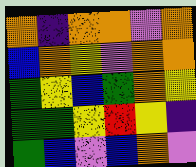[["orange", "indigo", "orange", "orange", "violet", "orange"], ["blue", "orange", "yellow", "violet", "orange", "orange"], ["green", "yellow", "blue", "green", "orange", "yellow"], ["green", "green", "yellow", "red", "yellow", "indigo"], ["green", "blue", "violet", "blue", "orange", "violet"]]